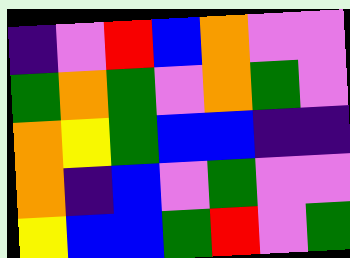[["indigo", "violet", "red", "blue", "orange", "violet", "violet"], ["green", "orange", "green", "violet", "orange", "green", "violet"], ["orange", "yellow", "green", "blue", "blue", "indigo", "indigo"], ["orange", "indigo", "blue", "violet", "green", "violet", "violet"], ["yellow", "blue", "blue", "green", "red", "violet", "green"]]